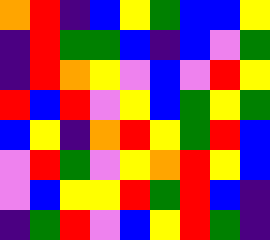[["orange", "red", "indigo", "blue", "yellow", "green", "blue", "blue", "yellow"], ["indigo", "red", "green", "green", "blue", "indigo", "blue", "violet", "green"], ["indigo", "red", "orange", "yellow", "violet", "blue", "violet", "red", "yellow"], ["red", "blue", "red", "violet", "yellow", "blue", "green", "yellow", "green"], ["blue", "yellow", "indigo", "orange", "red", "yellow", "green", "red", "blue"], ["violet", "red", "green", "violet", "yellow", "orange", "red", "yellow", "blue"], ["violet", "blue", "yellow", "yellow", "red", "green", "red", "blue", "indigo"], ["indigo", "green", "red", "violet", "blue", "yellow", "red", "green", "indigo"]]